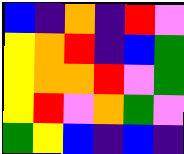[["blue", "indigo", "orange", "indigo", "red", "violet"], ["yellow", "orange", "red", "indigo", "blue", "green"], ["yellow", "orange", "orange", "red", "violet", "green"], ["yellow", "red", "violet", "orange", "green", "violet"], ["green", "yellow", "blue", "indigo", "blue", "indigo"]]